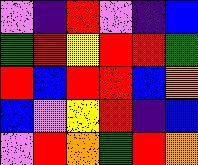[["violet", "indigo", "red", "violet", "indigo", "blue"], ["green", "red", "yellow", "red", "red", "green"], ["red", "blue", "red", "red", "blue", "orange"], ["blue", "violet", "yellow", "red", "indigo", "blue"], ["violet", "red", "orange", "green", "red", "orange"]]